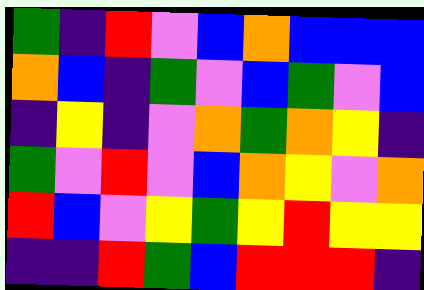[["green", "indigo", "red", "violet", "blue", "orange", "blue", "blue", "blue"], ["orange", "blue", "indigo", "green", "violet", "blue", "green", "violet", "blue"], ["indigo", "yellow", "indigo", "violet", "orange", "green", "orange", "yellow", "indigo"], ["green", "violet", "red", "violet", "blue", "orange", "yellow", "violet", "orange"], ["red", "blue", "violet", "yellow", "green", "yellow", "red", "yellow", "yellow"], ["indigo", "indigo", "red", "green", "blue", "red", "red", "red", "indigo"]]